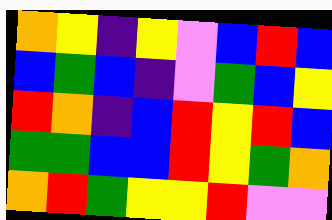[["orange", "yellow", "indigo", "yellow", "violet", "blue", "red", "blue"], ["blue", "green", "blue", "indigo", "violet", "green", "blue", "yellow"], ["red", "orange", "indigo", "blue", "red", "yellow", "red", "blue"], ["green", "green", "blue", "blue", "red", "yellow", "green", "orange"], ["orange", "red", "green", "yellow", "yellow", "red", "violet", "violet"]]